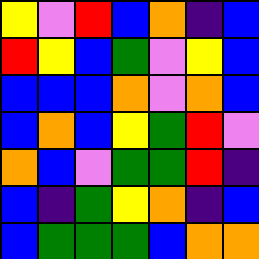[["yellow", "violet", "red", "blue", "orange", "indigo", "blue"], ["red", "yellow", "blue", "green", "violet", "yellow", "blue"], ["blue", "blue", "blue", "orange", "violet", "orange", "blue"], ["blue", "orange", "blue", "yellow", "green", "red", "violet"], ["orange", "blue", "violet", "green", "green", "red", "indigo"], ["blue", "indigo", "green", "yellow", "orange", "indigo", "blue"], ["blue", "green", "green", "green", "blue", "orange", "orange"]]